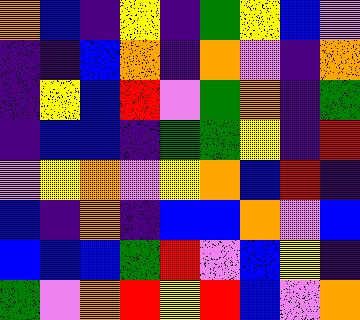[["orange", "blue", "indigo", "yellow", "indigo", "green", "yellow", "blue", "violet"], ["indigo", "indigo", "blue", "orange", "indigo", "orange", "violet", "indigo", "orange"], ["indigo", "yellow", "blue", "red", "violet", "green", "orange", "indigo", "green"], ["indigo", "blue", "blue", "indigo", "green", "green", "yellow", "indigo", "red"], ["violet", "yellow", "orange", "violet", "yellow", "orange", "blue", "red", "indigo"], ["blue", "indigo", "orange", "indigo", "blue", "blue", "orange", "violet", "blue"], ["blue", "blue", "blue", "green", "red", "violet", "blue", "yellow", "indigo"], ["green", "violet", "orange", "red", "yellow", "red", "blue", "violet", "orange"]]